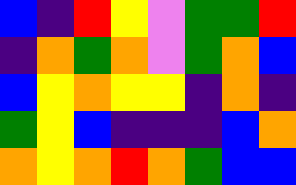[["blue", "indigo", "red", "yellow", "violet", "green", "green", "red"], ["indigo", "orange", "green", "orange", "violet", "green", "orange", "blue"], ["blue", "yellow", "orange", "yellow", "yellow", "indigo", "orange", "indigo"], ["green", "yellow", "blue", "indigo", "indigo", "indigo", "blue", "orange"], ["orange", "yellow", "orange", "red", "orange", "green", "blue", "blue"]]